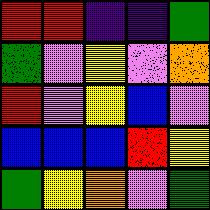[["red", "red", "indigo", "indigo", "green"], ["green", "violet", "yellow", "violet", "orange"], ["red", "violet", "yellow", "blue", "violet"], ["blue", "blue", "blue", "red", "yellow"], ["green", "yellow", "orange", "violet", "green"]]